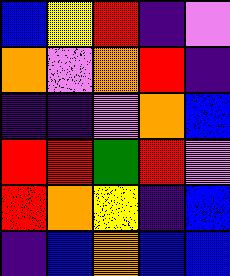[["blue", "yellow", "red", "indigo", "violet"], ["orange", "violet", "orange", "red", "indigo"], ["indigo", "indigo", "violet", "orange", "blue"], ["red", "red", "green", "red", "violet"], ["red", "orange", "yellow", "indigo", "blue"], ["indigo", "blue", "orange", "blue", "blue"]]